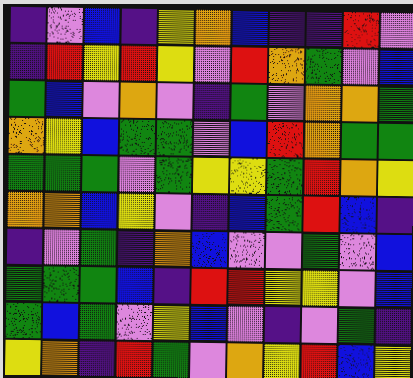[["indigo", "violet", "blue", "indigo", "yellow", "orange", "blue", "indigo", "indigo", "red", "violet"], ["indigo", "red", "yellow", "red", "yellow", "violet", "red", "orange", "green", "violet", "blue"], ["green", "blue", "violet", "orange", "violet", "indigo", "green", "violet", "orange", "orange", "green"], ["orange", "yellow", "blue", "green", "green", "violet", "blue", "red", "orange", "green", "green"], ["green", "green", "green", "violet", "green", "yellow", "yellow", "green", "red", "orange", "yellow"], ["orange", "orange", "blue", "yellow", "violet", "indigo", "blue", "green", "red", "blue", "indigo"], ["indigo", "violet", "green", "indigo", "orange", "blue", "violet", "violet", "green", "violet", "blue"], ["green", "green", "green", "blue", "indigo", "red", "red", "yellow", "yellow", "violet", "blue"], ["green", "blue", "green", "violet", "yellow", "blue", "violet", "indigo", "violet", "green", "indigo"], ["yellow", "orange", "indigo", "red", "green", "violet", "orange", "yellow", "red", "blue", "yellow"]]